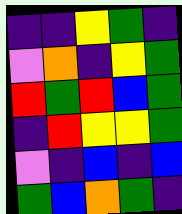[["indigo", "indigo", "yellow", "green", "indigo"], ["violet", "orange", "indigo", "yellow", "green"], ["red", "green", "red", "blue", "green"], ["indigo", "red", "yellow", "yellow", "green"], ["violet", "indigo", "blue", "indigo", "blue"], ["green", "blue", "orange", "green", "indigo"]]